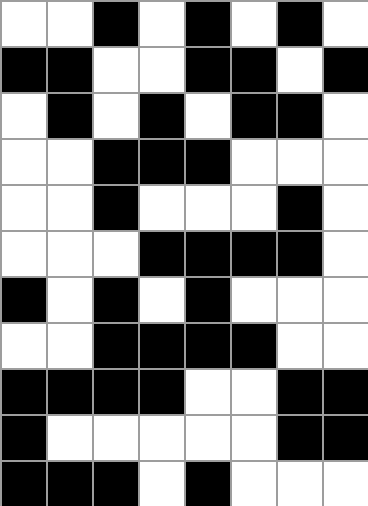[["white", "white", "black", "white", "black", "white", "black", "white"], ["black", "black", "white", "white", "black", "black", "white", "black"], ["white", "black", "white", "black", "white", "black", "black", "white"], ["white", "white", "black", "black", "black", "white", "white", "white"], ["white", "white", "black", "white", "white", "white", "black", "white"], ["white", "white", "white", "black", "black", "black", "black", "white"], ["black", "white", "black", "white", "black", "white", "white", "white"], ["white", "white", "black", "black", "black", "black", "white", "white"], ["black", "black", "black", "black", "white", "white", "black", "black"], ["black", "white", "white", "white", "white", "white", "black", "black"], ["black", "black", "black", "white", "black", "white", "white", "white"]]